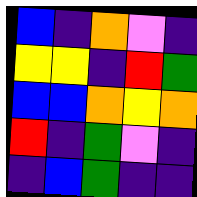[["blue", "indigo", "orange", "violet", "indigo"], ["yellow", "yellow", "indigo", "red", "green"], ["blue", "blue", "orange", "yellow", "orange"], ["red", "indigo", "green", "violet", "indigo"], ["indigo", "blue", "green", "indigo", "indigo"]]